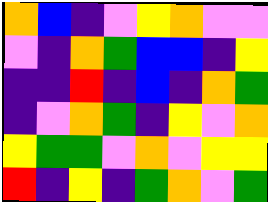[["orange", "blue", "indigo", "violet", "yellow", "orange", "violet", "violet"], ["violet", "indigo", "orange", "green", "blue", "blue", "indigo", "yellow"], ["indigo", "indigo", "red", "indigo", "blue", "indigo", "orange", "green"], ["indigo", "violet", "orange", "green", "indigo", "yellow", "violet", "orange"], ["yellow", "green", "green", "violet", "orange", "violet", "yellow", "yellow"], ["red", "indigo", "yellow", "indigo", "green", "orange", "violet", "green"]]